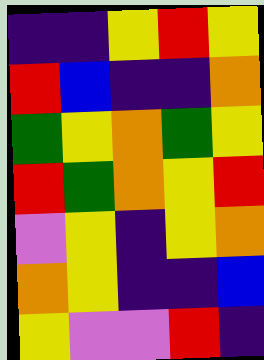[["indigo", "indigo", "yellow", "red", "yellow"], ["red", "blue", "indigo", "indigo", "orange"], ["green", "yellow", "orange", "green", "yellow"], ["red", "green", "orange", "yellow", "red"], ["violet", "yellow", "indigo", "yellow", "orange"], ["orange", "yellow", "indigo", "indigo", "blue"], ["yellow", "violet", "violet", "red", "indigo"]]